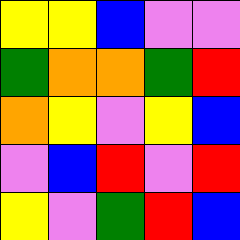[["yellow", "yellow", "blue", "violet", "violet"], ["green", "orange", "orange", "green", "red"], ["orange", "yellow", "violet", "yellow", "blue"], ["violet", "blue", "red", "violet", "red"], ["yellow", "violet", "green", "red", "blue"]]